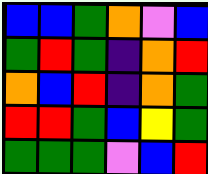[["blue", "blue", "green", "orange", "violet", "blue"], ["green", "red", "green", "indigo", "orange", "red"], ["orange", "blue", "red", "indigo", "orange", "green"], ["red", "red", "green", "blue", "yellow", "green"], ["green", "green", "green", "violet", "blue", "red"]]